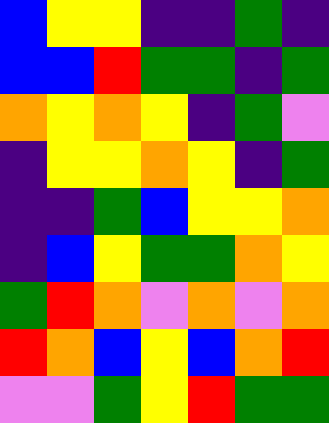[["blue", "yellow", "yellow", "indigo", "indigo", "green", "indigo"], ["blue", "blue", "red", "green", "green", "indigo", "green"], ["orange", "yellow", "orange", "yellow", "indigo", "green", "violet"], ["indigo", "yellow", "yellow", "orange", "yellow", "indigo", "green"], ["indigo", "indigo", "green", "blue", "yellow", "yellow", "orange"], ["indigo", "blue", "yellow", "green", "green", "orange", "yellow"], ["green", "red", "orange", "violet", "orange", "violet", "orange"], ["red", "orange", "blue", "yellow", "blue", "orange", "red"], ["violet", "violet", "green", "yellow", "red", "green", "green"]]